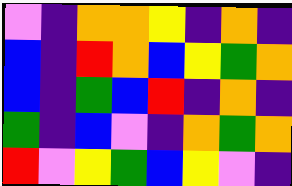[["violet", "indigo", "orange", "orange", "yellow", "indigo", "orange", "indigo"], ["blue", "indigo", "red", "orange", "blue", "yellow", "green", "orange"], ["blue", "indigo", "green", "blue", "red", "indigo", "orange", "indigo"], ["green", "indigo", "blue", "violet", "indigo", "orange", "green", "orange"], ["red", "violet", "yellow", "green", "blue", "yellow", "violet", "indigo"]]